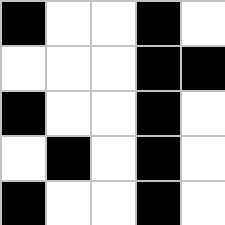[["black", "white", "white", "black", "white"], ["white", "white", "white", "black", "black"], ["black", "white", "white", "black", "white"], ["white", "black", "white", "black", "white"], ["black", "white", "white", "black", "white"]]